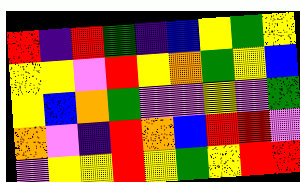[["red", "indigo", "red", "green", "indigo", "blue", "yellow", "green", "yellow"], ["yellow", "yellow", "violet", "red", "yellow", "orange", "green", "yellow", "blue"], ["yellow", "blue", "orange", "green", "violet", "violet", "yellow", "violet", "green"], ["orange", "violet", "indigo", "red", "orange", "blue", "red", "red", "violet"], ["violet", "yellow", "yellow", "red", "yellow", "green", "yellow", "red", "red"]]